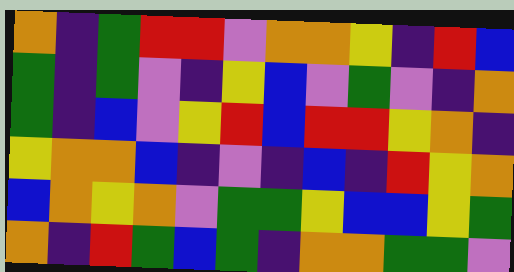[["orange", "indigo", "green", "red", "red", "violet", "orange", "orange", "yellow", "indigo", "red", "blue"], ["green", "indigo", "green", "violet", "indigo", "yellow", "blue", "violet", "green", "violet", "indigo", "orange"], ["green", "indigo", "blue", "violet", "yellow", "red", "blue", "red", "red", "yellow", "orange", "indigo"], ["yellow", "orange", "orange", "blue", "indigo", "violet", "indigo", "blue", "indigo", "red", "yellow", "orange"], ["blue", "orange", "yellow", "orange", "violet", "green", "green", "yellow", "blue", "blue", "yellow", "green"], ["orange", "indigo", "red", "green", "blue", "green", "indigo", "orange", "orange", "green", "green", "violet"]]